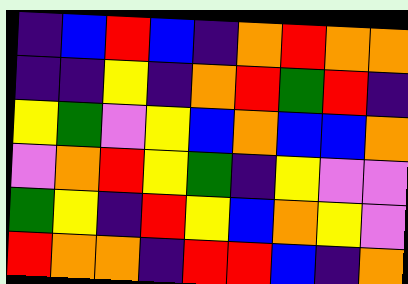[["indigo", "blue", "red", "blue", "indigo", "orange", "red", "orange", "orange"], ["indigo", "indigo", "yellow", "indigo", "orange", "red", "green", "red", "indigo"], ["yellow", "green", "violet", "yellow", "blue", "orange", "blue", "blue", "orange"], ["violet", "orange", "red", "yellow", "green", "indigo", "yellow", "violet", "violet"], ["green", "yellow", "indigo", "red", "yellow", "blue", "orange", "yellow", "violet"], ["red", "orange", "orange", "indigo", "red", "red", "blue", "indigo", "orange"]]